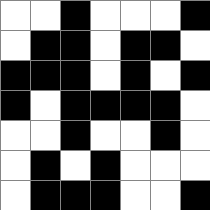[["white", "white", "black", "white", "white", "white", "black"], ["white", "black", "black", "white", "black", "black", "white"], ["black", "black", "black", "white", "black", "white", "black"], ["black", "white", "black", "black", "black", "black", "white"], ["white", "white", "black", "white", "white", "black", "white"], ["white", "black", "white", "black", "white", "white", "white"], ["white", "black", "black", "black", "white", "white", "black"]]